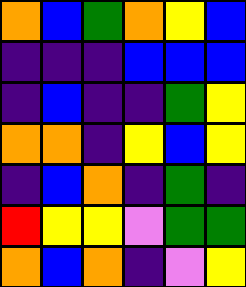[["orange", "blue", "green", "orange", "yellow", "blue"], ["indigo", "indigo", "indigo", "blue", "blue", "blue"], ["indigo", "blue", "indigo", "indigo", "green", "yellow"], ["orange", "orange", "indigo", "yellow", "blue", "yellow"], ["indigo", "blue", "orange", "indigo", "green", "indigo"], ["red", "yellow", "yellow", "violet", "green", "green"], ["orange", "blue", "orange", "indigo", "violet", "yellow"]]